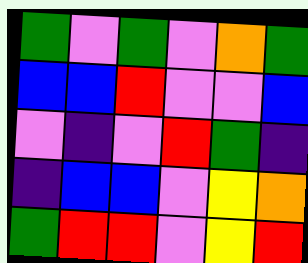[["green", "violet", "green", "violet", "orange", "green"], ["blue", "blue", "red", "violet", "violet", "blue"], ["violet", "indigo", "violet", "red", "green", "indigo"], ["indigo", "blue", "blue", "violet", "yellow", "orange"], ["green", "red", "red", "violet", "yellow", "red"]]